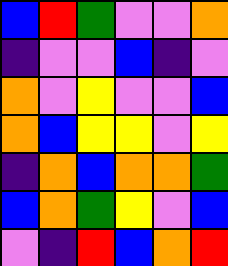[["blue", "red", "green", "violet", "violet", "orange"], ["indigo", "violet", "violet", "blue", "indigo", "violet"], ["orange", "violet", "yellow", "violet", "violet", "blue"], ["orange", "blue", "yellow", "yellow", "violet", "yellow"], ["indigo", "orange", "blue", "orange", "orange", "green"], ["blue", "orange", "green", "yellow", "violet", "blue"], ["violet", "indigo", "red", "blue", "orange", "red"]]